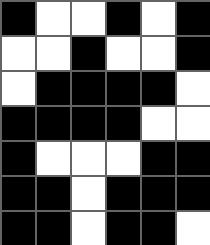[["black", "white", "white", "black", "white", "black"], ["white", "white", "black", "white", "white", "black"], ["white", "black", "black", "black", "black", "white"], ["black", "black", "black", "black", "white", "white"], ["black", "white", "white", "white", "black", "black"], ["black", "black", "white", "black", "black", "black"], ["black", "black", "white", "black", "black", "white"]]